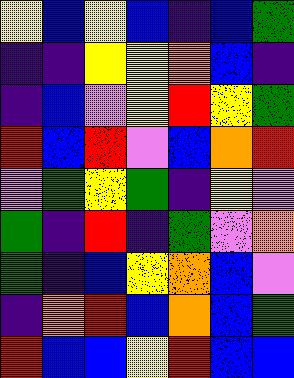[["yellow", "blue", "yellow", "blue", "indigo", "blue", "green"], ["indigo", "indigo", "yellow", "yellow", "orange", "blue", "indigo"], ["indigo", "blue", "violet", "yellow", "red", "yellow", "green"], ["red", "blue", "red", "violet", "blue", "orange", "red"], ["violet", "green", "yellow", "green", "indigo", "yellow", "violet"], ["green", "indigo", "red", "indigo", "green", "violet", "orange"], ["green", "indigo", "blue", "yellow", "orange", "blue", "violet"], ["indigo", "orange", "red", "blue", "orange", "blue", "green"], ["red", "blue", "blue", "yellow", "red", "blue", "blue"]]